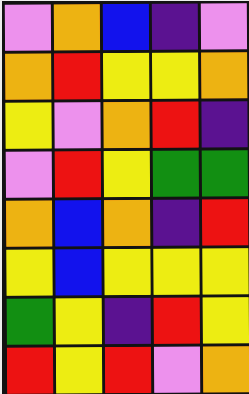[["violet", "orange", "blue", "indigo", "violet"], ["orange", "red", "yellow", "yellow", "orange"], ["yellow", "violet", "orange", "red", "indigo"], ["violet", "red", "yellow", "green", "green"], ["orange", "blue", "orange", "indigo", "red"], ["yellow", "blue", "yellow", "yellow", "yellow"], ["green", "yellow", "indigo", "red", "yellow"], ["red", "yellow", "red", "violet", "orange"]]